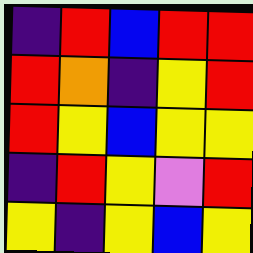[["indigo", "red", "blue", "red", "red"], ["red", "orange", "indigo", "yellow", "red"], ["red", "yellow", "blue", "yellow", "yellow"], ["indigo", "red", "yellow", "violet", "red"], ["yellow", "indigo", "yellow", "blue", "yellow"]]